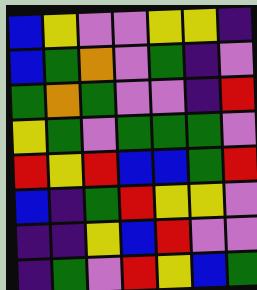[["blue", "yellow", "violet", "violet", "yellow", "yellow", "indigo"], ["blue", "green", "orange", "violet", "green", "indigo", "violet"], ["green", "orange", "green", "violet", "violet", "indigo", "red"], ["yellow", "green", "violet", "green", "green", "green", "violet"], ["red", "yellow", "red", "blue", "blue", "green", "red"], ["blue", "indigo", "green", "red", "yellow", "yellow", "violet"], ["indigo", "indigo", "yellow", "blue", "red", "violet", "violet"], ["indigo", "green", "violet", "red", "yellow", "blue", "green"]]